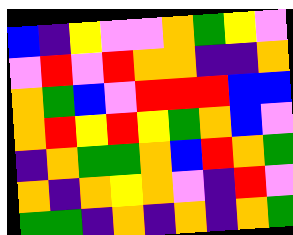[["blue", "indigo", "yellow", "violet", "violet", "orange", "green", "yellow", "violet"], ["violet", "red", "violet", "red", "orange", "orange", "indigo", "indigo", "orange"], ["orange", "green", "blue", "violet", "red", "red", "red", "blue", "blue"], ["orange", "red", "yellow", "red", "yellow", "green", "orange", "blue", "violet"], ["indigo", "orange", "green", "green", "orange", "blue", "red", "orange", "green"], ["orange", "indigo", "orange", "yellow", "orange", "violet", "indigo", "red", "violet"], ["green", "green", "indigo", "orange", "indigo", "orange", "indigo", "orange", "green"]]